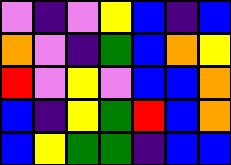[["violet", "indigo", "violet", "yellow", "blue", "indigo", "blue"], ["orange", "violet", "indigo", "green", "blue", "orange", "yellow"], ["red", "violet", "yellow", "violet", "blue", "blue", "orange"], ["blue", "indigo", "yellow", "green", "red", "blue", "orange"], ["blue", "yellow", "green", "green", "indigo", "blue", "blue"]]